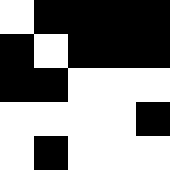[["white", "black", "black", "black", "black"], ["black", "white", "black", "black", "black"], ["black", "black", "white", "white", "white"], ["white", "white", "white", "white", "black"], ["white", "black", "white", "white", "white"]]